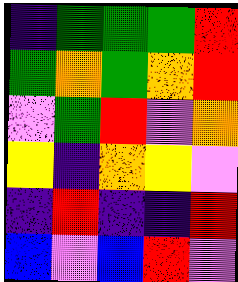[["indigo", "green", "green", "green", "red"], ["green", "orange", "green", "orange", "red"], ["violet", "green", "red", "violet", "orange"], ["yellow", "indigo", "orange", "yellow", "violet"], ["indigo", "red", "indigo", "indigo", "red"], ["blue", "violet", "blue", "red", "violet"]]